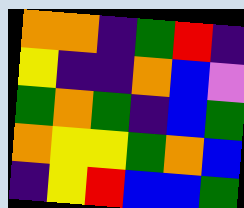[["orange", "orange", "indigo", "green", "red", "indigo"], ["yellow", "indigo", "indigo", "orange", "blue", "violet"], ["green", "orange", "green", "indigo", "blue", "green"], ["orange", "yellow", "yellow", "green", "orange", "blue"], ["indigo", "yellow", "red", "blue", "blue", "green"]]